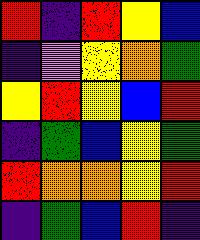[["red", "indigo", "red", "yellow", "blue"], ["indigo", "violet", "yellow", "orange", "green"], ["yellow", "red", "yellow", "blue", "red"], ["indigo", "green", "blue", "yellow", "green"], ["red", "orange", "orange", "yellow", "red"], ["indigo", "green", "blue", "red", "indigo"]]